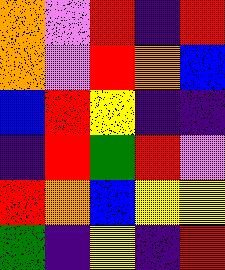[["orange", "violet", "red", "indigo", "red"], ["orange", "violet", "red", "orange", "blue"], ["blue", "red", "yellow", "indigo", "indigo"], ["indigo", "red", "green", "red", "violet"], ["red", "orange", "blue", "yellow", "yellow"], ["green", "indigo", "yellow", "indigo", "red"]]